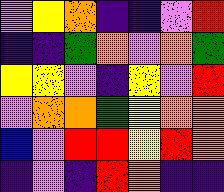[["violet", "yellow", "orange", "indigo", "indigo", "violet", "red"], ["indigo", "indigo", "green", "orange", "violet", "orange", "green"], ["yellow", "yellow", "violet", "indigo", "yellow", "violet", "red"], ["violet", "orange", "orange", "green", "yellow", "orange", "orange"], ["blue", "violet", "red", "red", "yellow", "red", "orange"], ["indigo", "violet", "indigo", "red", "orange", "indigo", "indigo"]]